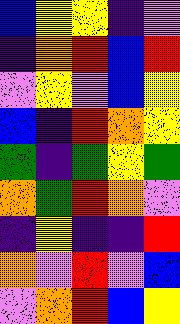[["blue", "yellow", "yellow", "indigo", "violet"], ["indigo", "orange", "red", "blue", "red"], ["violet", "yellow", "violet", "blue", "yellow"], ["blue", "indigo", "red", "orange", "yellow"], ["green", "indigo", "green", "yellow", "green"], ["orange", "green", "red", "orange", "violet"], ["indigo", "yellow", "indigo", "indigo", "red"], ["orange", "violet", "red", "violet", "blue"], ["violet", "orange", "red", "blue", "yellow"]]